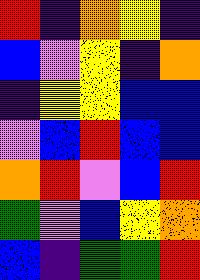[["red", "indigo", "orange", "yellow", "indigo"], ["blue", "violet", "yellow", "indigo", "orange"], ["indigo", "yellow", "yellow", "blue", "blue"], ["violet", "blue", "red", "blue", "blue"], ["orange", "red", "violet", "blue", "red"], ["green", "violet", "blue", "yellow", "orange"], ["blue", "indigo", "green", "green", "red"]]